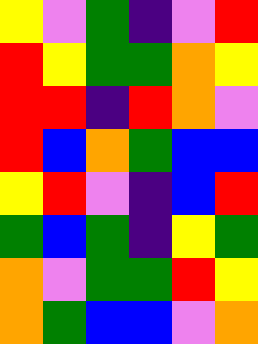[["yellow", "violet", "green", "indigo", "violet", "red"], ["red", "yellow", "green", "green", "orange", "yellow"], ["red", "red", "indigo", "red", "orange", "violet"], ["red", "blue", "orange", "green", "blue", "blue"], ["yellow", "red", "violet", "indigo", "blue", "red"], ["green", "blue", "green", "indigo", "yellow", "green"], ["orange", "violet", "green", "green", "red", "yellow"], ["orange", "green", "blue", "blue", "violet", "orange"]]